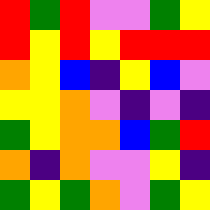[["red", "green", "red", "violet", "violet", "green", "yellow"], ["red", "yellow", "red", "yellow", "red", "red", "red"], ["orange", "yellow", "blue", "indigo", "yellow", "blue", "violet"], ["yellow", "yellow", "orange", "violet", "indigo", "violet", "indigo"], ["green", "yellow", "orange", "orange", "blue", "green", "red"], ["orange", "indigo", "orange", "violet", "violet", "yellow", "indigo"], ["green", "yellow", "green", "orange", "violet", "green", "yellow"]]